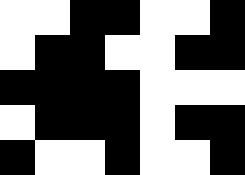[["white", "white", "black", "black", "white", "white", "black"], ["white", "black", "black", "white", "white", "black", "black"], ["black", "black", "black", "black", "white", "white", "white"], ["white", "black", "black", "black", "white", "black", "black"], ["black", "white", "white", "black", "white", "white", "black"]]